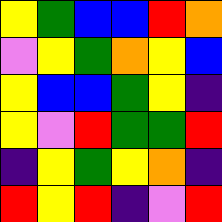[["yellow", "green", "blue", "blue", "red", "orange"], ["violet", "yellow", "green", "orange", "yellow", "blue"], ["yellow", "blue", "blue", "green", "yellow", "indigo"], ["yellow", "violet", "red", "green", "green", "red"], ["indigo", "yellow", "green", "yellow", "orange", "indigo"], ["red", "yellow", "red", "indigo", "violet", "red"]]